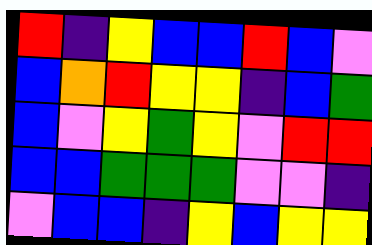[["red", "indigo", "yellow", "blue", "blue", "red", "blue", "violet"], ["blue", "orange", "red", "yellow", "yellow", "indigo", "blue", "green"], ["blue", "violet", "yellow", "green", "yellow", "violet", "red", "red"], ["blue", "blue", "green", "green", "green", "violet", "violet", "indigo"], ["violet", "blue", "blue", "indigo", "yellow", "blue", "yellow", "yellow"]]